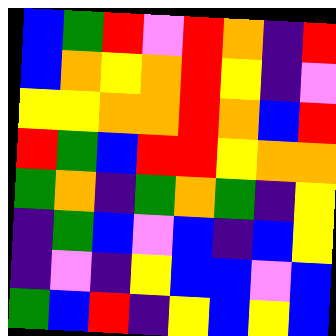[["blue", "green", "red", "violet", "red", "orange", "indigo", "red"], ["blue", "orange", "yellow", "orange", "red", "yellow", "indigo", "violet"], ["yellow", "yellow", "orange", "orange", "red", "orange", "blue", "red"], ["red", "green", "blue", "red", "red", "yellow", "orange", "orange"], ["green", "orange", "indigo", "green", "orange", "green", "indigo", "yellow"], ["indigo", "green", "blue", "violet", "blue", "indigo", "blue", "yellow"], ["indigo", "violet", "indigo", "yellow", "blue", "blue", "violet", "blue"], ["green", "blue", "red", "indigo", "yellow", "blue", "yellow", "blue"]]